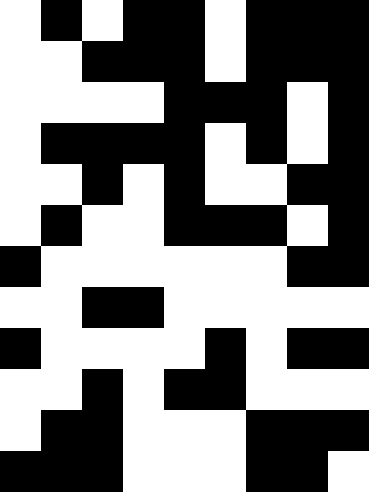[["white", "black", "white", "black", "black", "white", "black", "black", "black"], ["white", "white", "black", "black", "black", "white", "black", "black", "black"], ["white", "white", "white", "white", "black", "black", "black", "white", "black"], ["white", "black", "black", "black", "black", "white", "black", "white", "black"], ["white", "white", "black", "white", "black", "white", "white", "black", "black"], ["white", "black", "white", "white", "black", "black", "black", "white", "black"], ["black", "white", "white", "white", "white", "white", "white", "black", "black"], ["white", "white", "black", "black", "white", "white", "white", "white", "white"], ["black", "white", "white", "white", "white", "black", "white", "black", "black"], ["white", "white", "black", "white", "black", "black", "white", "white", "white"], ["white", "black", "black", "white", "white", "white", "black", "black", "black"], ["black", "black", "black", "white", "white", "white", "black", "black", "white"]]